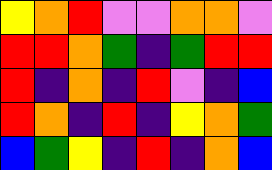[["yellow", "orange", "red", "violet", "violet", "orange", "orange", "violet"], ["red", "red", "orange", "green", "indigo", "green", "red", "red"], ["red", "indigo", "orange", "indigo", "red", "violet", "indigo", "blue"], ["red", "orange", "indigo", "red", "indigo", "yellow", "orange", "green"], ["blue", "green", "yellow", "indigo", "red", "indigo", "orange", "blue"]]